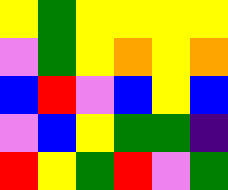[["yellow", "green", "yellow", "yellow", "yellow", "yellow"], ["violet", "green", "yellow", "orange", "yellow", "orange"], ["blue", "red", "violet", "blue", "yellow", "blue"], ["violet", "blue", "yellow", "green", "green", "indigo"], ["red", "yellow", "green", "red", "violet", "green"]]